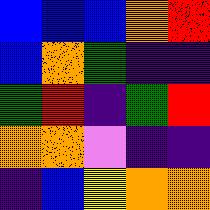[["blue", "blue", "blue", "orange", "red"], ["blue", "orange", "green", "indigo", "indigo"], ["green", "red", "indigo", "green", "red"], ["orange", "orange", "violet", "indigo", "indigo"], ["indigo", "blue", "yellow", "orange", "orange"]]